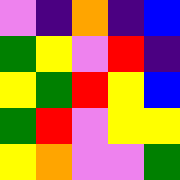[["violet", "indigo", "orange", "indigo", "blue"], ["green", "yellow", "violet", "red", "indigo"], ["yellow", "green", "red", "yellow", "blue"], ["green", "red", "violet", "yellow", "yellow"], ["yellow", "orange", "violet", "violet", "green"]]